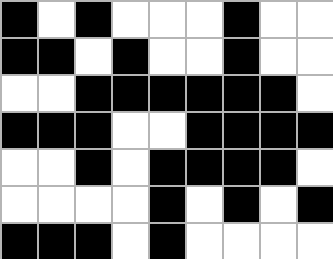[["black", "white", "black", "white", "white", "white", "black", "white", "white"], ["black", "black", "white", "black", "white", "white", "black", "white", "white"], ["white", "white", "black", "black", "black", "black", "black", "black", "white"], ["black", "black", "black", "white", "white", "black", "black", "black", "black"], ["white", "white", "black", "white", "black", "black", "black", "black", "white"], ["white", "white", "white", "white", "black", "white", "black", "white", "black"], ["black", "black", "black", "white", "black", "white", "white", "white", "white"]]